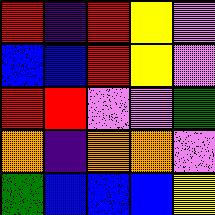[["red", "indigo", "red", "yellow", "violet"], ["blue", "blue", "red", "yellow", "violet"], ["red", "red", "violet", "violet", "green"], ["orange", "indigo", "orange", "orange", "violet"], ["green", "blue", "blue", "blue", "yellow"]]